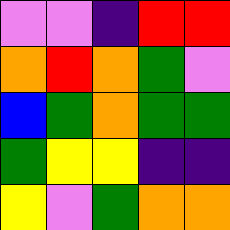[["violet", "violet", "indigo", "red", "red"], ["orange", "red", "orange", "green", "violet"], ["blue", "green", "orange", "green", "green"], ["green", "yellow", "yellow", "indigo", "indigo"], ["yellow", "violet", "green", "orange", "orange"]]